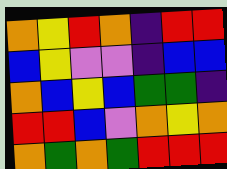[["orange", "yellow", "red", "orange", "indigo", "red", "red"], ["blue", "yellow", "violet", "violet", "indigo", "blue", "blue"], ["orange", "blue", "yellow", "blue", "green", "green", "indigo"], ["red", "red", "blue", "violet", "orange", "yellow", "orange"], ["orange", "green", "orange", "green", "red", "red", "red"]]